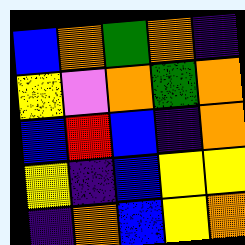[["blue", "orange", "green", "orange", "indigo"], ["yellow", "violet", "orange", "green", "orange"], ["blue", "red", "blue", "indigo", "orange"], ["yellow", "indigo", "blue", "yellow", "yellow"], ["indigo", "orange", "blue", "yellow", "orange"]]